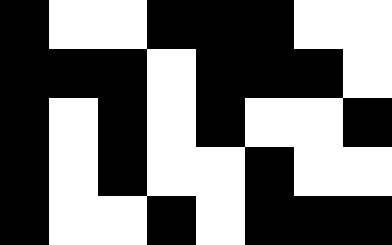[["black", "white", "white", "black", "black", "black", "white", "white"], ["black", "black", "black", "white", "black", "black", "black", "white"], ["black", "white", "black", "white", "black", "white", "white", "black"], ["black", "white", "black", "white", "white", "black", "white", "white"], ["black", "white", "white", "black", "white", "black", "black", "black"]]